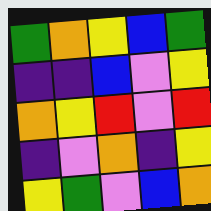[["green", "orange", "yellow", "blue", "green"], ["indigo", "indigo", "blue", "violet", "yellow"], ["orange", "yellow", "red", "violet", "red"], ["indigo", "violet", "orange", "indigo", "yellow"], ["yellow", "green", "violet", "blue", "orange"]]